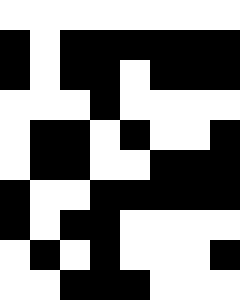[["white", "white", "white", "white", "white", "white", "white", "white"], ["black", "white", "black", "black", "black", "black", "black", "black"], ["black", "white", "black", "black", "white", "black", "black", "black"], ["white", "white", "white", "black", "white", "white", "white", "white"], ["white", "black", "black", "white", "black", "white", "white", "black"], ["white", "black", "black", "white", "white", "black", "black", "black"], ["black", "white", "white", "black", "black", "black", "black", "black"], ["black", "white", "black", "black", "white", "white", "white", "white"], ["white", "black", "white", "black", "white", "white", "white", "black"], ["white", "white", "black", "black", "black", "white", "white", "white"]]